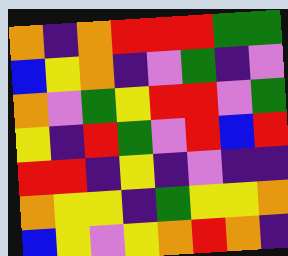[["orange", "indigo", "orange", "red", "red", "red", "green", "green"], ["blue", "yellow", "orange", "indigo", "violet", "green", "indigo", "violet"], ["orange", "violet", "green", "yellow", "red", "red", "violet", "green"], ["yellow", "indigo", "red", "green", "violet", "red", "blue", "red"], ["red", "red", "indigo", "yellow", "indigo", "violet", "indigo", "indigo"], ["orange", "yellow", "yellow", "indigo", "green", "yellow", "yellow", "orange"], ["blue", "yellow", "violet", "yellow", "orange", "red", "orange", "indigo"]]